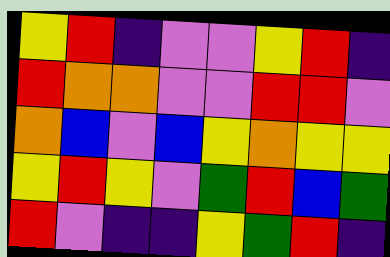[["yellow", "red", "indigo", "violet", "violet", "yellow", "red", "indigo"], ["red", "orange", "orange", "violet", "violet", "red", "red", "violet"], ["orange", "blue", "violet", "blue", "yellow", "orange", "yellow", "yellow"], ["yellow", "red", "yellow", "violet", "green", "red", "blue", "green"], ["red", "violet", "indigo", "indigo", "yellow", "green", "red", "indigo"]]